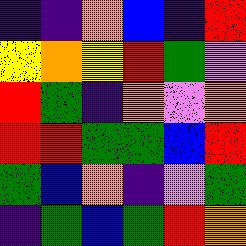[["indigo", "indigo", "orange", "blue", "indigo", "red"], ["yellow", "orange", "yellow", "red", "green", "violet"], ["red", "green", "indigo", "orange", "violet", "orange"], ["red", "red", "green", "green", "blue", "red"], ["green", "blue", "orange", "indigo", "violet", "green"], ["indigo", "green", "blue", "green", "red", "orange"]]